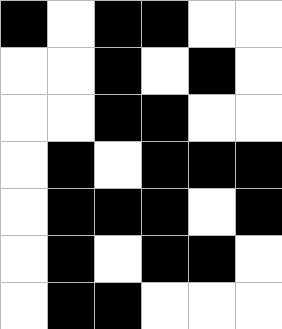[["black", "white", "black", "black", "white", "white"], ["white", "white", "black", "white", "black", "white"], ["white", "white", "black", "black", "white", "white"], ["white", "black", "white", "black", "black", "black"], ["white", "black", "black", "black", "white", "black"], ["white", "black", "white", "black", "black", "white"], ["white", "black", "black", "white", "white", "white"]]